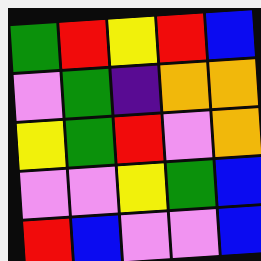[["green", "red", "yellow", "red", "blue"], ["violet", "green", "indigo", "orange", "orange"], ["yellow", "green", "red", "violet", "orange"], ["violet", "violet", "yellow", "green", "blue"], ["red", "blue", "violet", "violet", "blue"]]